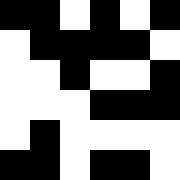[["black", "black", "white", "black", "white", "black"], ["white", "black", "black", "black", "black", "white"], ["white", "white", "black", "white", "white", "black"], ["white", "white", "white", "black", "black", "black"], ["white", "black", "white", "white", "white", "white"], ["black", "black", "white", "black", "black", "white"]]